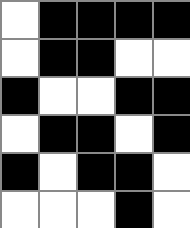[["white", "black", "black", "black", "black"], ["white", "black", "black", "white", "white"], ["black", "white", "white", "black", "black"], ["white", "black", "black", "white", "black"], ["black", "white", "black", "black", "white"], ["white", "white", "white", "black", "white"]]